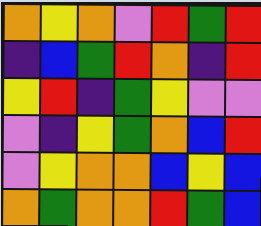[["orange", "yellow", "orange", "violet", "red", "green", "red"], ["indigo", "blue", "green", "red", "orange", "indigo", "red"], ["yellow", "red", "indigo", "green", "yellow", "violet", "violet"], ["violet", "indigo", "yellow", "green", "orange", "blue", "red"], ["violet", "yellow", "orange", "orange", "blue", "yellow", "blue"], ["orange", "green", "orange", "orange", "red", "green", "blue"]]